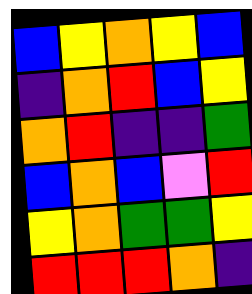[["blue", "yellow", "orange", "yellow", "blue"], ["indigo", "orange", "red", "blue", "yellow"], ["orange", "red", "indigo", "indigo", "green"], ["blue", "orange", "blue", "violet", "red"], ["yellow", "orange", "green", "green", "yellow"], ["red", "red", "red", "orange", "indigo"]]